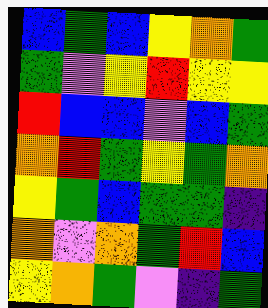[["blue", "green", "blue", "yellow", "orange", "green"], ["green", "violet", "yellow", "red", "yellow", "yellow"], ["red", "blue", "blue", "violet", "blue", "green"], ["orange", "red", "green", "yellow", "green", "orange"], ["yellow", "green", "blue", "green", "green", "indigo"], ["orange", "violet", "orange", "green", "red", "blue"], ["yellow", "orange", "green", "violet", "indigo", "green"]]